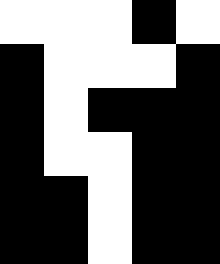[["white", "white", "white", "black", "white"], ["black", "white", "white", "white", "black"], ["black", "white", "black", "black", "black"], ["black", "white", "white", "black", "black"], ["black", "black", "white", "black", "black"], ["black", "black", "white", "black", "black"]]